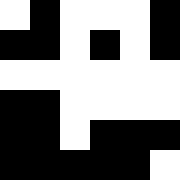[["white", "black", "white", "white", "white", "black"], ["black", "black", "white", "black", "white", "black"], ["white", "white", "white", "white", "white", "white"], ["black", "black", "white", "white", "white", "white"], ["black", "black", "white", "black", "black", "black"], ["black", "black", "black", "black", "black", "white"]]